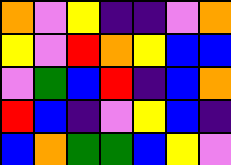[["orange", "violet", "yellow", "indigo", "indigo", "violet", "orange"], ["yellow", "violet", "red", "orange", "yellow", "blue", "blue"], ["violet", "green", "blue", "red", "indigo", "blue", "orange"], ["red", "blue", "indigo", "violet", "yellow", "blue", "indigo"], ["blue", "orange", "green", "green", "blue", "yellow", "violet"]]